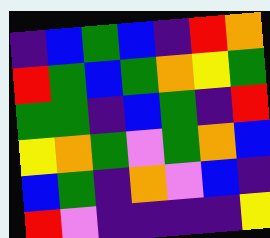[["indigo", "blue", "green", "blue", "indigo", "red", "orange"], ["red", "green", "blue", "green", "orange", "yellow", "green"], ["green", "green", "indigo", "blue", "green", "indigo", "red"], ["yellow", "orange", "green", "violet", "green", "orange", "blue"], ["blue", "green", "indigo", "orange", "violet", "blue", "indigo"], ["red", "violet", "indigo", "indigo", "indigo", "indigo", "yellow"]]